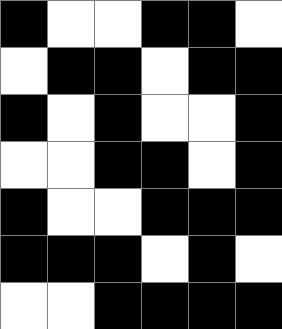[["black", "white", "white", "black", "black", "white"], ["white", "black", "black", "white", "black", "black"], ["black", "white", "black", "white", "white", "black"], ["white", "white", "black", "black", "white", "black"], ["black", "white", "white", "black", "black", "black"], ["black", "black", "black", "white", "black", "white"], ["white", "white", "black", "black", "black", "black"]]